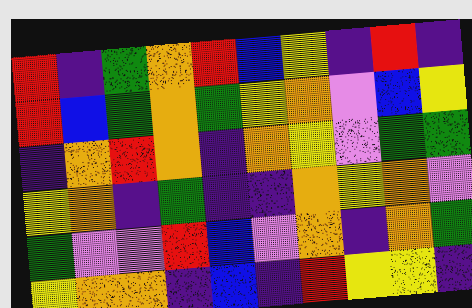[["red", "indigo", "green", "orange", "red", "blue", "yellow", "indigo", "red", "indigo"], ["red", "blue", "green", "orange", "green", "yellow", "orange", "violet", "blue", "yellow"], ["indigo", "orange", "red", "orange", "indigo", "orange", "yellow", "violet", "green", "green"], ["yellow", "orange", "indigo", "green", "indigo", "indigo", "orange", "yellow", "orange", "violet"], ["green", "violet", "violet", "red", "blue", "violet", "orange", "indigo", "orange", "green"], ["yellow", "orange", "orange", "indigo", "blue", "indigo", "red", "yellow", "yellow", "indigo"]]